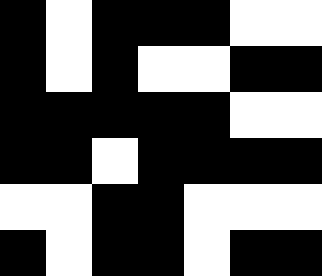[["black", "white", "black", "black", "black", "white", "white"], ["black", "white", "black", "white", "white", "black", "black"], ["black", "black", "black", "black", "black", "white", "white"], ["black", "black", "white", "black", "black", "black", "black"], ["white", "white", "black", "black", "white", "white", "white"], ["black", "white", "black", "black", "white", "black", "black"]]